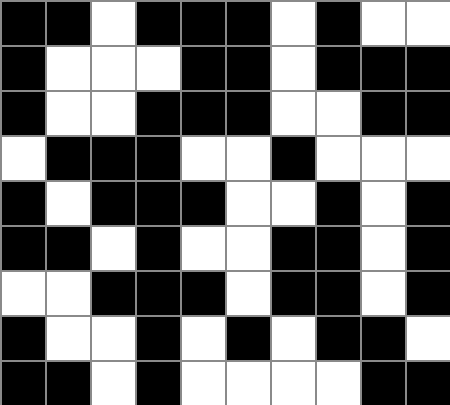[["black", "black", "white", "black", "black", "black", "white", "black", "white", "white"], ["black", "white", "white", "white", "black", "black", "white", "black", "black", "black"], ["black", "white", "white", "black", "black", "black", "white", "white", "black", "black"], ["white", "black", "black", "black", "white", "white", "black", "white", "white", "white"], ["black", "white", "black", "black", "black", "white", "white", "black", "white", "black"], ["black", "black", "white", "black", "white", "white", "black", "black", "white", "black"], ["white", "white", "black", "black", "black", "white", "black", "black", "white", "black"], ["black", "white", "white", "black", "white", "black", "white", "black", "black", "white"], ["black", "black", "white", "black", "white", "white", "white", "white", "black", "black"]]